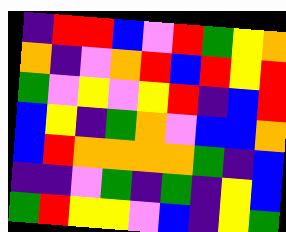[["indigo", "red", "red", "blue", "violet", "red", "green", "yellow", "orange"], ["orange", "indigo", "violet", "orange", "red", "blue", "red", "yellow", "red"], ["green", "violet", "yellow", "violet", "yellow", "red", "indigo", "blue", "red"], ["blue", "yellow", "indigo", "green", "orange", "violet", "blue", "blue", "orange"], ["blue", "red", "orange", "orange", "orange", "orange", "green", "indigo", "blue"], ["indigo", "indigo", "violet", "green", "indigo", "green", "indigo", "yellow", "blue"], ["green", "red", "yellow", "yellow", "violet", "blue", "indigo", "yellow", "green"]]